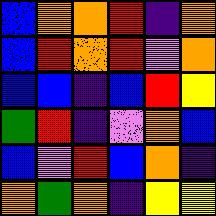[["blue", "orange", "orange", "red", "indigo", "orange"], ["blue", "red", "orange", "red", "violet", "orange"], ["blue", "blue", "indigo", "blue", "red", "yellow"], ["green", "red", "indigo", "violet", "orange", "blue"], ["blue", "violet", "red", "blue", "orange", "indigo"], ["orange", "green", "orange", "indigo", "yellow", "yellow"]]